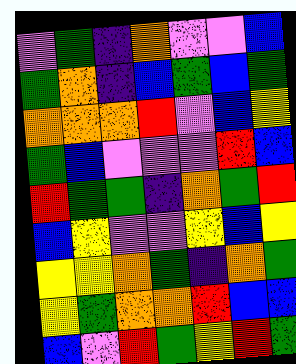[["violet", "green", "indigo", "orange", "violet", "violet", "blue"], ["green", "orange", "indigo", "blue", "green", "blue", "green"], ["orange", "orange", "orange", "red", "violet", "blue", "yellow"], ["green", "blue", "violet", "violet", "violet", "red", "blue"], ["red", "green", "green", "indigo", "orange", "green", "red"], ["blue", "yellow", "violet", "violet", "yellow", "blue", "yellow"], ["yellow", "yellow", "orange", "green", "indigo", "orange", "green"], ["yellow", "green", "orange", "orange", "red", "blue", "blue"], ["blue", "violet", "red", "green", "yellow", "red", "green"]]